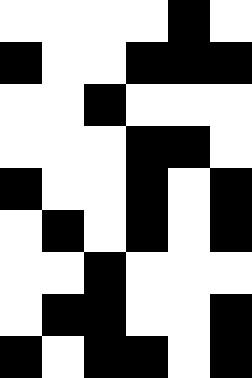[["white", "white", "white", "white", "black", "white"], ["black", "white", "white", "black", "black", "black"], ["white", "white", "black", "white", "white", "white"], ["white", "white", "white", "black", "black", "white"], ["black", "white", "white", "black", "white", "black"], ["white", "black", "white", "black", "white", "black"], ["white", "white", "black", "white", "white", "white"], ["white", "black", "black", "white", "white", "black"], ["black", "white", "black", "black", "white", "black"]]